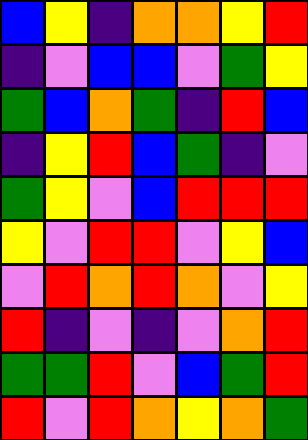[["blue", "yellow", "indigo", "orange", "orange", "yellow", "red"], ["indigo", "violet", "blue", "blue", "violet", "green", "yellow"], ["green", "blue", "orange", "green", "indigo", "red", "blue"], ["indigo", "yellow", "red", "blue", "green", "indigo", "violet"], ["green", "yellow", "violet", "blue", "red", "red", "red"], ["yellow", "violet", "red", "red", "violet", "yellow", "blue"], ["violet", "red", "orange", "red", "orange", "violet", "yellow"], ["red", "indigo", "violet", "indigo", "violet", "orange", "red"], ["green", "green", "red", "violet", "blue", "green", "red"], ["red", "violet", "red", "orange", "yellow", "orange", "green"]]